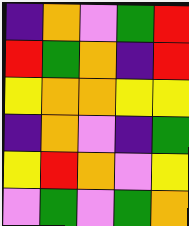[["indigo", "orange", "violet", "green", "red"], ["red", "green", "orange", "indigo", "red"], ["yellow", "orange", "orange", "yellow", "yellow"], ["indigo", "orange", "violet", "indigo", "green"], ["yellow", "red", "orange", "violet", "yellow"], ["violet", "green", "violet", "green", "orange"]]